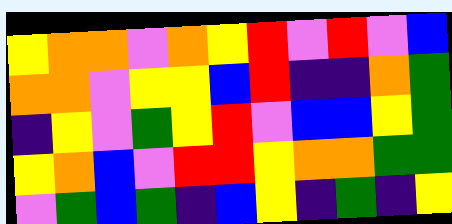[["yellow", "orange", "orange", "violet", "orange", "yellow", "red", "violet", "red", "violet", "blue"], ["orange", "orange", "violet", "yellow", "yellow", "blue", "red", "indigo", "indigo", "orange", "green"], ["indigo", "yellow", "violet", "green", "yellow", "red", "violet", "blue", "blue", "yellow", "green"], ["yellow", "orange", "blue", "violet", "red", "red", "yellow", "orange", "orange", "green", "green"], ["violet", "green", "blue", "green", "indigo", "blue", "yellow", "indigo", "green", "indigo", "yellow"]]